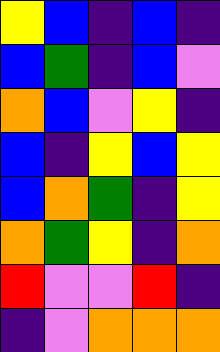[["yellow", "blue", "indigo", "blue", "indigo"], ["blue", "green", "indigo", "blue", "violet"], ["orange", "blue", "violet", "yellow", "indigo"], ["blue", "indigo", "yellow", "blue", "yellow"], ["blue", "orange", "green", "indigo", "yellow"], ["orange", "green", "yellow", "indigo", "orange"], ["red", "violet", "violet", "red", "indigo"], ["indigo", "violet", "orange", "orange", "orange"]]